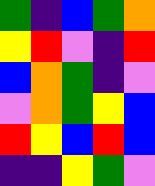[["green", "indigo", "blue", "green", "orange"], ["yellow", "red", "violet", "indigo", "red"], ["blue", "orange", "green", "indigo", "violet"], ["violet", "orange", "green", "yellow", "blue"], ["red", "yellow", "blue", "red", "blue"], ["indigo", "indigo", "yellow", "green", "violet"]]